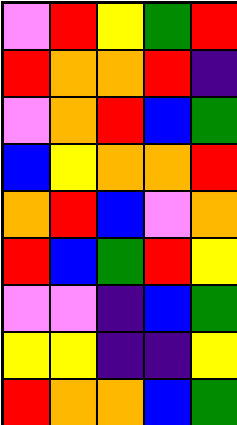[["violet", "red", "yellow", "green", "red"], ["red", "orange", "orange", "red", "indigo"], ["violet", "orange", "red", "blue", "green"], ["blue", "yellow", "orange", "orange", "red"], ["orange", "red", "blue", "violet", "orange"], ["red", "blue", "green", "red", "yellow"], ["violet", "violet", "indigo", "blue", "green"], ["yellow", "yellow", "indigo", "indigo", "yellow"], ["red", "orange", "orange", "blue", "green"]]